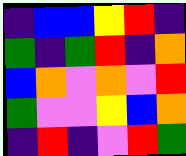[["indigo", "blue", "blue", "yellow", "red", "indigo"], ["green", "indigo", "green", "red", "indigo", "orange"], ["blue", "orange", "violet", "orange", "violet", "red"], ["green", "violet", "violet", "yellow", "blue", "orange"], ["indigo", "red", "indigo", "violet", "red", "green"]]